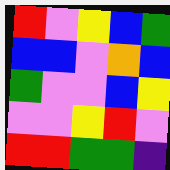[["red", "violet", "yellow", "blue", "green"], ["blue", "blue", "violet", "orange", "blue"], ["green", "violet", "violet", "blue", "yellow"], ["violet", "violet", "yellow", "red", "violet"], ["red", "red", "green", "green", "indigo"]]